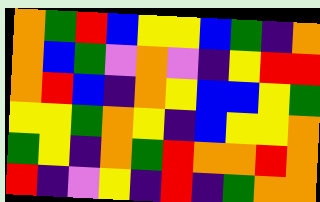[["orange", "green", "red", "blue", "yellow", "yellow", "blue", "green", "indigo", "orange"], ["orange", "blue", "green", "violet", "orange", "violet", "indigo", "yellow", "red", "red"], ["orange", "red", "blue", "indigo", "orange", "yellow", "blue", "blue", "yellow", "green"], ["yellow", "yellow", "green", "orange", "yellow", "indigo", "blue", "yellow", "yellow", "orange"], ["green", "yellow", "indigo", "orange", "green", "red", "orange", "orange", "red", "orange"], ["red", "indigo", "violet", "yellow", "indigo", "red", "indigo", "green", "orange", "orange"]]